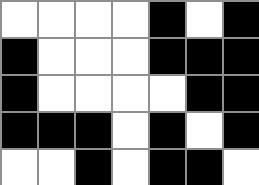[["white", "white", "white", "white", "black", "white", "black"], ["black", "white", "white", "white", "black", "black", "black"], ["black", "white", "white", "white", "white", "black", "black"], ["black", "black", "black", "white", "black", "white", "black"], ["white", "white", "black", "white", "black", "black", "white"]]